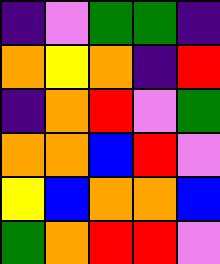[["indigo", "violet", "green", "green", "indigo"], ["orange", "yellow", "orange", "indigo", "red"], ["indigo", "orange", "red", "violet", "green"], ["orange", "orange", "blue", "red", "violet"], ["yellow", "blue", "orange", "orange", "blue"], ["green", "orange", "red", "red", "violet"]]